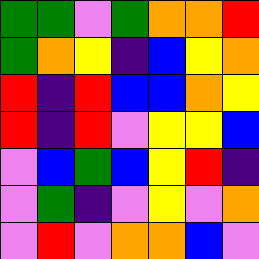[["green", "green", "violet", "green", "orange", "orange", "red"], ["green", "orange", "yellow", "indigo", "blue", "yellow", "orange"], ["red", "indigo", "red", "blue", "blue", "orange", "yellow"], ["red", "indigo", "red", "violet", "yellow", "yellow", "blue"], ["violet", "blue", "green", "blue", "yellow", "red", "indigo"], ["violet", "green", "indigo", "violet", "yellow", "violet", "orange"], ["violet", "red", "violet", "orange", "orange", "blue", "violet"]]